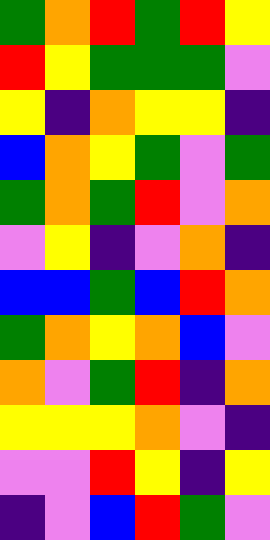[["green", "orange", "red", "green", "red", "yellow"], ["red", "yellow", "green", "green", "green", "violet"], ["yellow", "indigo", "orange", "yellow", "yellow", "indigo"], ["blue", "orange", "yellow", "green", "violet", "green"], ["green", "orange", "green", "red", "violet", "orange"], ["violet", "yellow", "indigo", "violet", "orange", "indigo"], ["blue", "blue", "green", "blue", "red", "orange"], ["green", "orange", "yellow", "orange", "blue", "violet"], ["orange", "violet", "green", "red", "indigo", "orange"], ["yellow", "yellow", "yellow", "orange", "violet", "indigo"], ["violet", "violet", "red", "yellow", "indigo", "yellow"], ["indigo", "violet", "blue", "red", "green", "violet"]]